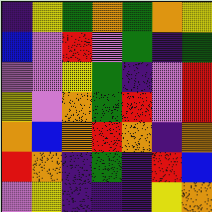[["indigo", "yellow", "green", "orange", "green", "orange", "yellow"], ["blue", "violet", "red", "violet", "green", "indigo", "green"], ["violet", "violet", "yellow", "green", "indigo", "violet", "red"], ["yellow", "violet", "orange", "green", "red", "violet", "red"], ["orange", "blue", "orange", "red", "orange", "indigo", "orange"], ["red", "orange", "indigo", "green", "indigo", "red", "blue"], ["violet", "yellow", "indigo", "indigo", "indigo", "yellow", "orange"]]